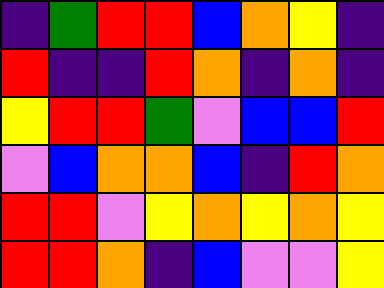[["indigo", "green", "red", "red", "blue", "orange", "yellow", "indigo"], ["red", "indigo", "indigo", "red", "orange", "indigo", "orange", "indigo"], ["yellow", "red", "red", "green", "violet", "blue", "blue", "red"], ["violet", "blue", "orange", "orange", "blue", "indigo", "red", "orange"], ["red", "red", "violet", "yellow", "orange", "yellow", "orange", "yellow"], ["red", "red", "orange", "indigo", "blue", "violet", "violet", "yellow"]]